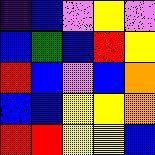[["indigo", "blue", "violet", "yellow", "violet"], ["blue", "green", "blue", "red", "yellow"], ["red", "blue", "violet", "blue", "orange"], ["blue", "blue", "yellow", "yellow", "orange"], ["red", "red", "yellow", "yellow", "blue"]]